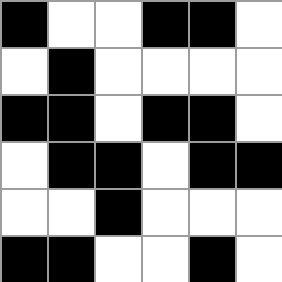[["black", "white", "white", "black", "black", "white"], ["white", "black", "white", "white", "white", "white"], ["black", "black", "white", "black", "black", "white"], ["white", "black", "black", "white", "black", "black"], ["white", "white", "black", "white", "white", "white"], ["black", "black", "white", "white", "black", "white"]]